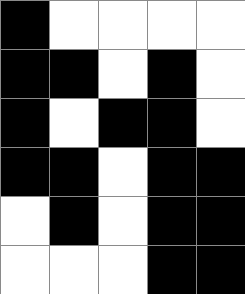[["black", "white", "white", "white", "white"], ["black", "black", "white", "black", "white"], ["black", "white", "black", "black", "white"], ["black", "black", "white", "black", "black"], ["white", "black", "white", "black", "black"], ["white", "white", "white", "black", "black"]]